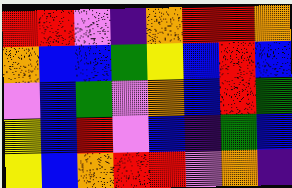[["red", "red", "violet", "indigo", "orange", "red", "red", "orange"], ["orange", "blue", "blue", "green", "yellow", "blue", "red", "blue"], ["violet", "blue", "green", "violet", "orange", "blue", "red", "green"], ["yellow", "blue", "red", "violet", "blue", "indigo", "green", "blue"], ["yellow", "blue", "orange", "red", "red", "violet", "orange", "indigo"]]